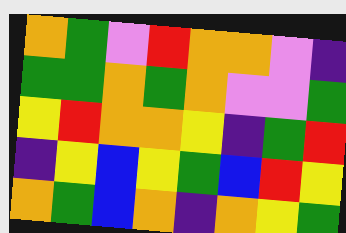[["orange", "green", "violet", "red", "orange", "orange", "violet", "indigo"], ["green", "green", "orange", "green", "orange", "violet", "violet", "green"], ["yellow", "red", "orange", "orange", "yellow", "indigo", "green", "red"], ["indigo", "yellow", "blue", "yellow", "green", "blue", "red", "yellow"], ["orange", "green", "blue", "orange", "indigo", "orange", "yellow", "green"]]